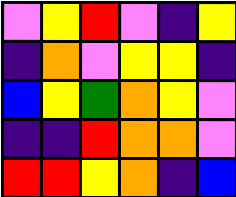[["violet", "yellow", "red", "violet", "indigo", "yellow"], ["indigo", "orange", "violet", "yellow", "yellow", "indigo"], ["blue", "yellow", "green", "orange", "yellow", "violet"], ["indigo", "indigo", "red", "orange", "orange", "violet"], ["red", "red", "yellow", "orange", "indigo", "blue"]]